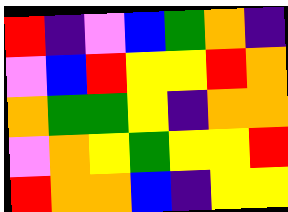[["red", "indigo", "violet", "blue", "green", "orange", "indigo"], ["violet", "blue", "red", "yellow", "yellow", "red", "orange"], ["orange", "green", "green", "yellow", "indigo", "orange", "orange"], ["violet", "orange", "yellow", "green", "yellow", "yellow", "red"], ["red", "orange", "orange", "blue", "indigo", "yellow", "yellow"]]